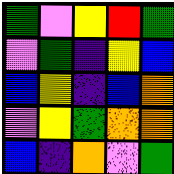[["green", "violet", "yellow", "red", "green"], ["violet", "green", "indigo", "yellow", "blue"], ["blue", "yellow", "indigo", "blue", "orange"], ["violet", "yellow", "green", "orange", "orange"], ["blue", "indigo", "orange", "violet", "green"]]